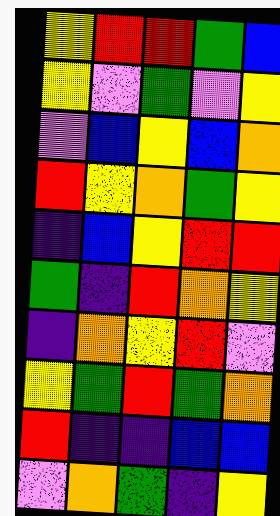[["yellow", "red", "red", "green", "blue"], ["yellow", "violet", "green", "violet", "yellow"], ["violet", "blue", "yellow", "blue", "orange"], ["red", "yellow", "orange", "green", "yellow"], ["indigo", "blue", "yellow", "red", "red"], ["green", "indigo", "red", "orange", "yellow"], ["indigo", "orange", "yellow", "red", "violet"], ["yellow", "green", "red", "green", "orange"], ["red", "indigo", "indigo", "blue", "blue"], ["violet", "orange", "green", "indigo", "yellow"]]